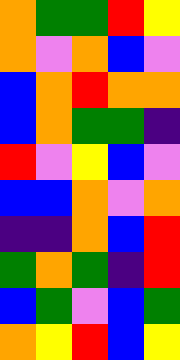[["orange", "green", "green", "red", "yellow"], ["orange", "violet", "orange", "blue", "violet"], ["blue", "orange", "red", "orange", "orange"], ["blue", "orange", "green", "green", "indigo"], ["red", "violet", "yellow", "blue", "violet"], ["blue", "blue", "orange", "violet", "orange"], ["indigo", "indigo", "orange", "blue", "red"], ["green", "orange", "green", "indigo", "red"], ["blue", "green", "violet", "blue", "green"], ["orange", "yellow", "red", "blue", "yellow"]]